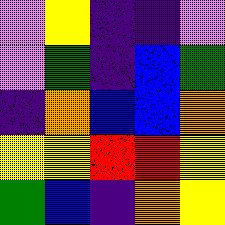[["violet", "yellow", "indigo", "indigo", "violet"], ["violet", "green", "indigo", "blue", "green"], ["indigo", "orange", "blue", "blue", "orange"], ["yellow", "yellow", "red", "red", "yellow"], ["green", "blue", "indigo", "orange", "yellow"]]